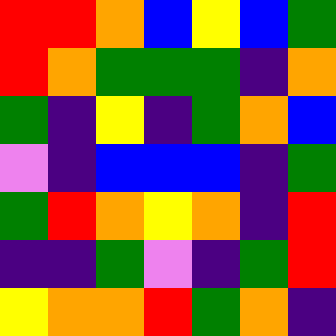[["red", "red", "orange", "blue", "yellow", "blue", "green"], ["red", "orange", "green", "green", "green", "indigo", "orange"], ["green", "indigo", "yellow", "indigo", "green", "orange", "blue"], ["violet", "indigo", "blue", "blue", "blue", "indigo", "green"], ["green", "red", "orange", "yellow", "orange", "indigo", "red"], ["indigo", "indigo", "green", "violet", "indigo", "green", "red"], ["yellow", "orange", "orange", "red", "green", "orange", "indigo"]]